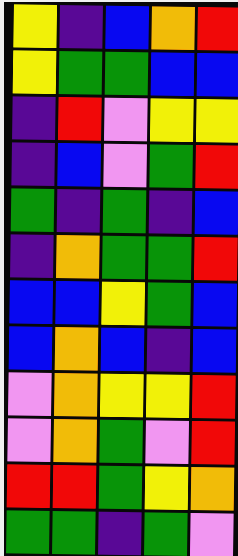[["yellow", "indigo", "blue", "orange", "red"], ["yellow", "green", "green", "blue", "blue"], ["indigo", "red", "violet", "yellow", "yellow"], ["indigo", "blue", "violet", "green", "red"], ["green", "indigo", "green", "indigo", "blue"], ["indigo", "orange", "green", "green", "red"], ["blue", "blue", "yellow", "green", "blue"], ["blue", "orange", "blue", "indigo", "blue"], ["violet", "orange", "yellow", "yellow", "red"], ["violet", "orange", "green", "violet", "red"], ["red", "red", "green", "yellow", "orange"], ["green", "green", "indigo", "green", "violet"]]